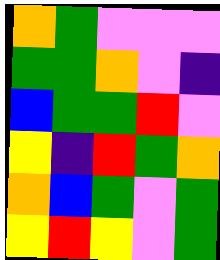[["orange", "green", "violet", "violet", "violet"], ["green", "green", "orange", "violet", "indigo"], ["blue", "green", "green", "red", "violet"], ["yellow", "indigo", "red", "green", "orange"], ["orange", "blue", "green", "violet", "green"], ["yellow", "red", "yellow", "violet", "green"]]